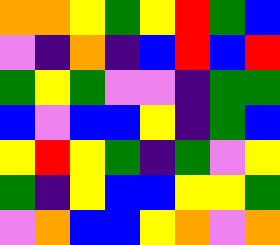[["orange", "orange", "yellow", "green", "yellow", "red", "green", "blue"], ["violet", "indigo", "orange", "indigo", "blue", "red", "blue", "red"], ["green", "yellow", "green", "violet", "violet", "indigo", "green", "green"], ["blue", "violet", "blue", "blue", "yellow", "indigo", "green", "blue"], ["yellow", "red", "yellow", "green", "indigo", "green", "violet", "yellow"], ["green", "indigo", "yellow", "blue", "blue", "yellow", "yellow", "green"], ["violet", "orange", "blue", "blue", "yellow", "orange", "violet", "orange"]]